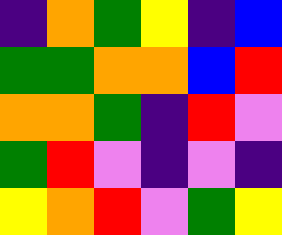[["indigo", "orange", "green", "yellow", "indigo", "blue"], ["green", "green", "orange", "orange", "blue", "red"], ["orange", "orange", "green", "indigo", "red", "violet"], ["green", "red", "violet", "indigo", "violet", "indigo"], ["yellow", "orange", "red", "violet", "green", "yellow"]]